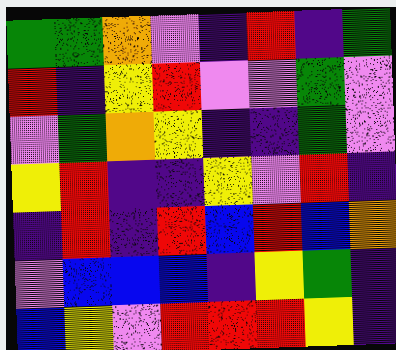[["green", "green", "orange", "violet", "indigo", "red", "indigo", "green"], ["red", "indigo", "yellow", "red", "violet", "violet", "green", "violet"], ["violet", "green", "orange", "yellow", "indigo", "indigo", "green", "violet"], ["yellow", "red", "indigo", "indigo", "yellow", "violet", "red", "indigo"], ["indigo", "red", "indigo", "red", "blue", "red", "blue", "orange"], ["violet", "blue", "blue", "blue", "indigo", "yellow", "green", "indigo"], ["blue", "yellow", "violet", "red", "red", "red", "yellow", "indigo"]]